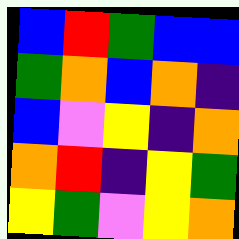[["blue", "red", "green", "blue", "blue"], ["green", "orange", "blue", "orange", "indigo"], ["blue", "violet", "yellow", "indigo", "orange"], ["orange", "red", "indigo", "yellow", "green"], ["yellow", "green", "violet", "yellow", "orange"]]